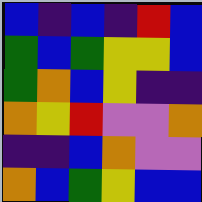[["blue", "indigo", "blue", "indigo", "red", "blue"], ["green", "blue", "green", "yellow", "yellow", "blue"], ["green", "orange", "blue", "yellow", "indigo", "indigo"], ["orange", "yellow", "red", "violet", "violet", "orange"], ["indigo", "indigo", "blue", "orange", "violet", "violet"], ["orange", "blue", "green", "yellow", "blue", "blue"]]